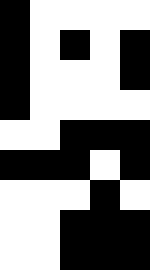[["black", "white", "white", "white", "white"], ["black", "white", "black", "white", "black"], ["black", "white", "white", "white", "black"], ["black", "white", "white", "white", "white"], ["white", "white", "black", "black", "black"], ["black", "black", "black", "white", "black"], ["white", "white", "white", "black", "white"], ["white", "white", "black", "black", "black"], ["white", "white", "black", "black", "black"]]